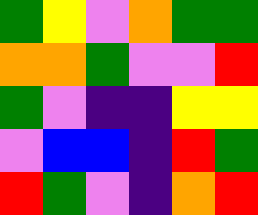[["green", "yellow", "violet", "orange", "green", "green"], ["orange", "orange", "green", "violet", "violet", "red"], ["green", "violet", "indigo", "indigo", "yellow", "yellow"], ["violet", "blue", "blue", "indigo", "red", "green"], ["red", "green", "violet", "indigo", "orange", "red"]]